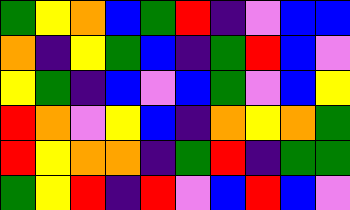[["green", "yellow", "orange", "blue", "green", "red", "indigo", "violet", "blue", "blue"], ["orange", "indigo", "yellow", "green", "blue", "indigo", "green", "red", "blue", "violet"], ["yellow", "green", "indigo", "blue", "violet", "blue", "green", "violet", "blue", "yellow"], ["red", "orange", "violet", "yellow", "blue", "indigo", "orange", "yellow", "orange", "green"], ["red", "yellow", "orange", "orange", "indigo", "green", "red", "indigo", "green", "green"], ["green", "yellow", "red", "indigo", "red", "violet", "blue", "red", "blue", "violet"]]